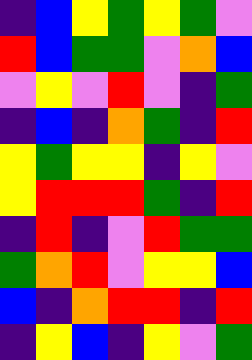[["indigo", "blue", "yellow", "green", "yellow", "green", "violet"], ["red", "blue", "green", "green", "violet", "orange", "blue"], ["violet", "yellow", "violet", "red", "violet", "indigo", "green"], ["indigo", "blue", "indigo", "orange", "green", "indigo", "red"], ["yellow", "green", "yellow", "yellow", "indigo", "yellow", "violet"], ["yellow", "red", "red", "red", "green", "indigo", "red"], ["indigo", "red", "indigo", "violet", "red", "green", "green"], ["green", "orange", "red", "violet", "yellow", "yellow", "blue"], ["blue", "indigo", "orange", "red", "red", "indigo", "red"], ["indigo", "yellow", "blue", "indigo", "yellow", "violet", "green"]]